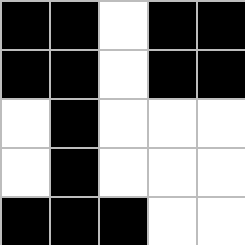[["black", "black", "white", "black", "black"], ["black", "black", "white", "black", "black"], ["white", "black", "white", "white", "white"], ["white", "black", "white", "white", "white"], ["black", "black", "black", "white", "white"]]